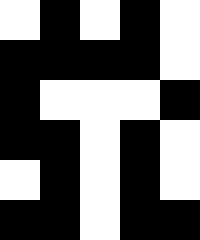[["white", "black", "white", "black", "white"], ["black", "black", "black", "black", "white"], ["black", "white", "white", "white", "black"], ["black", "black", "white", "black", "white"], ["white", "black", "white", "black", "white"], ["black", "black", "white", "black", "black"]]